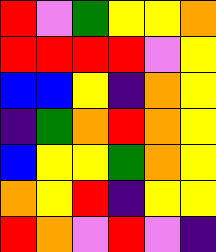[["red", "violet", "green", "yellow", "yellow", "orange"], ["red", "red", "red", "red", "violet", "yellow"], ["blue", "blue", "yellow", "indigo", "orange", "yellow"], ["indigo", "green", "orange", "red", "orange", "yellow"], ["blue", "yellow", "yellow", "green", "orange", "yellow"], ["orange", "yellow", "red", "indigo", "yellow", "yellow"], ["red", "orange", "violet", "red", "violet", "indigo"]]